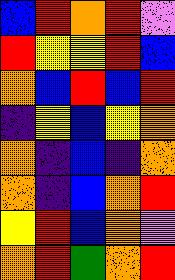[["blue", "red", "orange", "red", "violet"], ["red", "yellow", "yellow", "red", "blue"], ["orange", "blue", "red", "blue", "red"], ["indigo", "yellow", "blue", "yellow", "orange"], ["orange", "indigo", "blue", "indigo", "orange"], ["orange", "indigo", "blue", "orange", "red"], ["yellow", "red", "blue", "orange", "violet"], ["orange", "red", "green", "orange", "red"]]